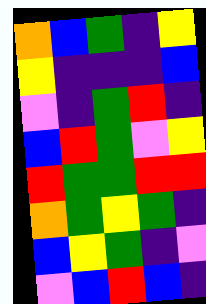[["orange", "blue", "green", "indigo", "yellow"], ["yellow", "indigo", "indigo", "indigo", "blue"], ["violet", "indigo", "green", "red", "indigo"], ["blue", "red", "green", "violet", "yellow"], ["red", "green", "green", "red", "red"], ["orange", "green", "yellow", "green", "indigo"], ["blue", "yellow", "green", "indigo", "violet"], ["violet", "blue", "red", "blue", "indigo"]]